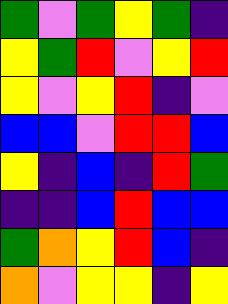[["green", "violet", "green", "yellow", "green", "indigo"], ["yellow", "green", "red", "violet", "yellow", "red"], ["yellow", "violet", "yellow", "red", "indigo", "violet"], ["blue", "blue", "violet", "red", "red", "blue"], ["yellow", "indigo", "blue", "indigo", "red", "green"], ["indigo", "indigo", "blue", "red", "blue", "blue"], ["green", "orange", "yellow", "red", "blue", "indigo"], ["orange", "violet", "yellow", "yellow", "indigo", "yellow"]]